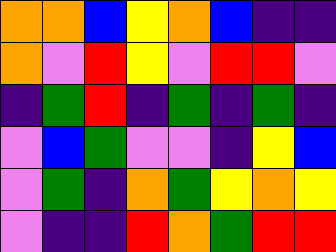[["orange", "orange", "blue", "yellow", "orange", "blue", "indigo", "indigo"], ["orange", "violet", "red", "yellow", "violet", "red", "red", "violet"], ["indigo", "green", "red", "indigo", "green", "indigo", "green", "indigo"], ["violet", "blue", "green", "violet", "violet", "indigo", "yellow", "blue"], ["violet", "green", "indigo", "orange", "green", "yellow", "orange", "yellow"], ["violet", "indigo", "indigo", "red", "orange", "green", "red", "red"]]